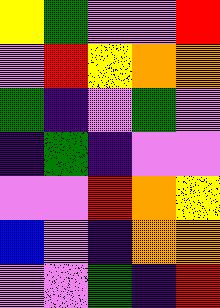[["yellow", "green", "violet", "violet", "red"], ["violet", "red", "yellow", "orange", "orange"], ["green", "indigo", "violet", "green", "violet"], ["indigo", "green", "indigo", "violet", "violet"], ["violet", "violet", "red", "orange", "yellow"], ["blue", "violet", "indigo", "orange", "orange"], ["violet", "violet", "green", "indigo", "red"]]